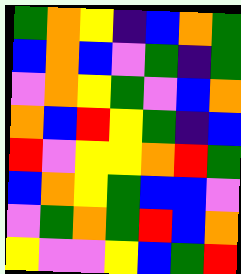[["green", "orange", "yellow", "indigo", "blue", "orange", "green"], ["blue", "orange", "blue", "violet", "green", "indigo", "green"], ["violet", "orange", "yellow", "green", "violet", "blue", "orange"], ["orange", "blue", "red", "yellow", "green", "indigo", "blue"], ["red", "violet", "yellow", "yellow", "orange", "red", "green"], ["blue", "orange", "yellow", "green", "blue", "blue", "violet"], ["violet", "green", "orange", "green", "red", "blue", "orange"], ["yellow", "violet", "violet", "yellow", "blue", "green", "red"]]